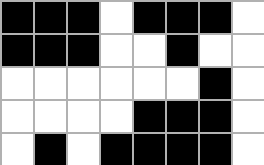[["black", "black", "black", "white", "black", "black", "black", "white"], ["black", "black", "black", "white", "white", "black", "white", "white"], ["white", "white", "white", "white", "white", "white", "black", "white"], ["white", "white", "white", "white", "black", "black", "black", "white"], ["white", "black", "white", "black", "black", "black", "black", "white"]]